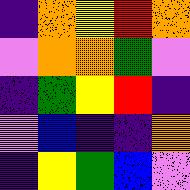[["indigo", "orange", "yellow", "red", "orange"], ["violet", "orange", "orange", "green", "violet"], ["indigo", "green", "yellow", "red", "indigo"], ["violet", "blue", "indigo", "indigo", "orange"], ["indigo", "yellow", "green", "blue", "violet"]]